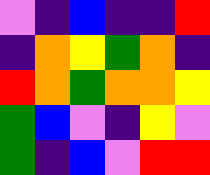[["violet", "indigo", "blue", "indigo", "indigo", "red"], ["indigo", "orange", "yellow", "green", "orange", "indigo"], ["red", "orange", "green", "orange", "orange", "yellow"], ["green", "blue", "violet", "indigo", "yellow", "violet"], ["green", "indigo", "blue", "violet", "red", "red"]]